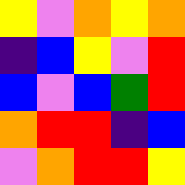[["yellow", "violet", "orange", "yellow", "orange"], ["indigo", "blue", "yellow", "violet", "red"], ["blue", "violet", "blue", "green", "red"], ["orange", "red", "red", "indigo", "blue"], ["violet", "orange", "red", "red", "yellow"]]